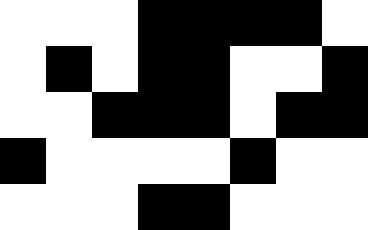[["white", "white", "white", "black", "black", "black", "black", "white"], ["white", "black", "white", "black", "black", "white", "white", "black"], ["white", "white", "black", "black", "black", "white", "black", "black"], ["black", "white", "white", "white", "white", "black", "white", "white"], ["white", "white", "white", "black", "black", "white", "white", "white"]]